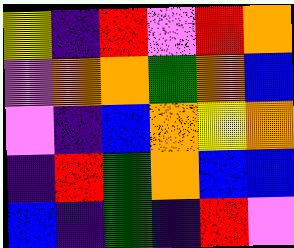[["yellow", "indigo", "red", "violet", "red", "orange"], ["violet", "orange", "orange", "green", "orange", "blue"], ["violet", "indigo", "blue", "orange", "yellow", "orange"], ["indigo", "red", "green", "orange", "blue", "blue"], ["blue", "indigo", "green", "indigo", "red", "violet"]]